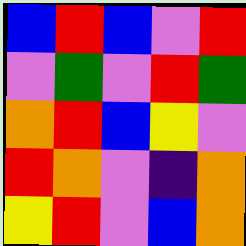[["blue", "red", "blue", "violet", "red"], ["violet", "green", "violet", "red", "green"], ["orange", "red", "blue", "yellow", "violet"], ["red", "orange", "violet", "indigo", "orange"], ["yellow", "red", "violet", "blue", "orange"]]